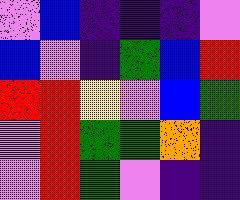[["violet", "blue", "indigo", "indigo", "indigo", "violet"], ["blue", "violet", "indigo", "green", "blue", "red"], ["red", "red", "yellow", "violet", "blue", "green"], ["violet", "red", "green", "green", "orange", "indigo"], ["violet", "red", "green", "violet", "indigo", "indigo"]]